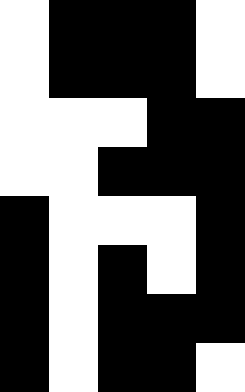[["white", "black", "black", "black", "white"], ["white", "black", "black", "black", "white"], ["white", "white", "white", "black", "black"], ["white", "white", "black", "black", "black"], ["black", "white", "white", "white", "black"], ["black", "white", "black", "white", "black"], ["black", "white", "black", "black", "black"], ["black", "white", "black", "black", "white"]]